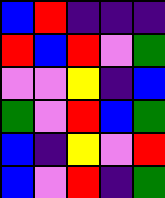[["blue", "red", "indigo", "indigo", "indigo"], ["red", "blue", "red", "violet", "green"], ["violet", "violet", "yellow", "indigo", "blue"], ["green", "violet", "red", "blue", "green"], ["blue", "indigo", "yellow", "violet", "red"], ["blue", "violet", "red", "indigo", "green"]]